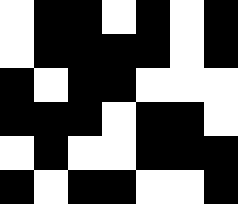[["white", "black", "black", "white", "black", "white", "black"], ["white", "black", "black", "black", "black", "white", "black"], ["black", "white", "black", "black", "white", "white", "white"], ["black", "black", "black", "white", "black", "black", "white"], ["white", "black", "white", "white", "black", "black", "black"], ["black", "white", "black", "black", "white", "white", "black"]]